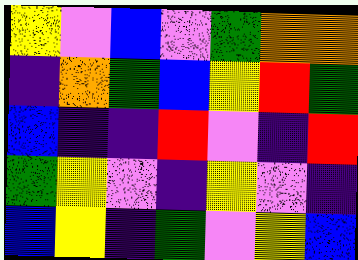[["yellow", "violet", "blue", "violet", "green", "orange", "orange"], ["indigo", "orange", "green", "blue", "yellow", "red", "green"], ["blue", "indigo", "indigo", "red", "violet", "indigo", "red"], ["green", "yellow", "violet", "indigo", "yellow", "violet", "indigo"], ["blue", "yellow", "indigo", "green", "violet", "yellow", "blue"]]